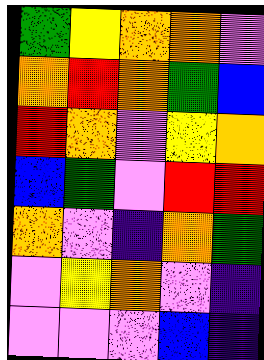[["green", "yellow", "orange", "orange", "violet"], ["orange", "red", "orange", "green", "blue"], ["red", "orange", "violet", "yellow", "orange"], ["blue", "green", "violet", "red", "red"], ["orange", "violet", "indigo", "orange", "green"], ["violet", "yellow", "orange", "violet", "indigo"], ["violet", "violet", "violet", "blue", "indigo"]]